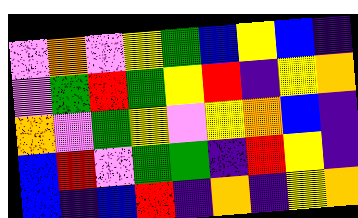[["violet", "orange", "violet", "yellow", "green", "blue", "yellow", "blue", "indigo"], ["violet", "green", "red", "green", "yellow", "red", "indigo", "yellow", "orange"], ["orange", "violet", "green", "yellow", "violet", "yellow", "orange", "blue", "indigo"], ["blue", "red", "violet", "green", "green", "indigo", "red", "yellow", "indigo"], ["blue", "indigo", "blue", "red", "indigo", "orange", "indigo", "yellow", "orange"]]